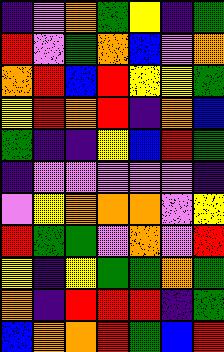[["indigo", "violet", "orange", "green", "yellow", "indigo", "green"], ["red", "violet", "green", "orange", "blue", "violet", "orange"], ["orange", "red", "blue", "red", "yellow", "yellow", "green"], ["yellow", "red", "orange", "red", "indigo", "orange", "blue"], ["green", "indigo", "indigo", "yellow", "blue", "red", "green"], ["indigo", "violet", "violet", "violet", "violet", "violet", "indigo"], ["violet", "yellow", "orange", "orange", "orange", "violet", "yellow"], ["red", "green", "green", "violet", "orange", "violet", "red"], ["yellow", "indigo", "yellow", "green", "green", "orange", "green"], ["orange", "indigo", "red", "red", "red", "indigo", "green"], ["blue", "orange", "orange", "red", "green", "blue", "red"]]